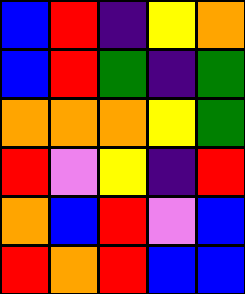[["blue", "red", "indigo", "yellow", "orange"], ["blue", "red", "green", "indigo", "green"], ["orange", "orange", "orange", "yellow", "green"], ["red", "violet", "yellow", "indigo", "red"], ["orange", "blue", "red", "violet", "blue"], ["red", "orange", "red", "blue", "blue"]]